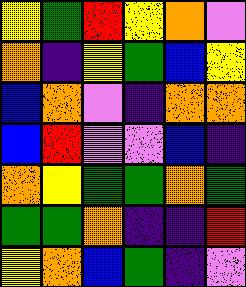[["yellow", "green", "red", "yellow", "orange", "violet"], ["orange", "indigo", "yellow", "green", "blue", "yellow"], ["blue", "orange", "violet", "indigo", "orange", "orange"], ["blue", "red", "violet", "violet", "blue", "indigo"], ["orange", "yellow", "green", "green", "orange", "green"], ["green", "green", "orange", "indigo", "indigo", "red"], ["yellow", "orange", "blue", "green", "indigo", "violet"]]